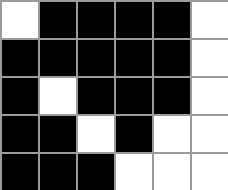[["white", "black", "black", "black", "black", "white"], ["black", "black", "black", "black", "black", "white"], ["black", "white", "black", "black", "black", "white"], ["black", "black", "white", "black", "white", "white"], ["black", "black", "black", "white", "white", "white"]]